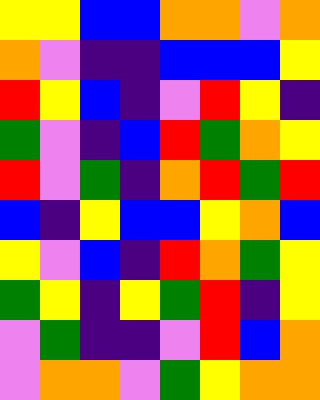[["yellow", "yellow", "blue", "blue", "orange", "orange", "violet", "orange"], ["orange", "violet", "indigo", "indigo", "blue", "blue", "blue", "yellow"], ["red", "yellow", "blue", "indigo", "violet", "red", "yellow", "indigo"], ["green", "violet", "indigo", "blue", "red", "green", "orange", "yellow"], ["red", "violet", "green", "indigo", "orange", "red", "green", "red"], ["blue", "indigo", "yellow", "blue", "blue", "yellow", "orange", "blue"], ["yellow", "violet", "blue", "indigo", "red", "orange", "green", "yellow"], ["green", "yellow", "indigo", "yellow", "green", "red", "indigo", "yellow"], ["violet", "green", "indigo", "indigo", "violet", "red", "blue", "orange"], ["violet", "orange", "orange", "violet", "green", "yellow", "orange", "orange"]]